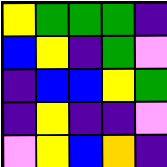[["yellow", "green", "green", "green", "indigo"], ["blue", "yellow", "indigo", "green", "violet"], ["indigo", "blue", "blue", "yellow", "green"], ["indigo", "yellow", "indigo", "indigo", "violet"], ["violet", "yellow", "blue", "orange", "indigo"]]